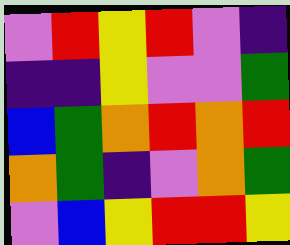[["violet", "red", "yellow", "red", "violet", "indigo"], ["indigo", "indigo", "yellow", "violet", "violet", "green"], ["blue", "green", "orange", "red", "orange", "red"], ["orange", "green", "indigo", "violet", "orange", "green"], ["violet", "blue", "yellow", "red", "red", "yellow"]]